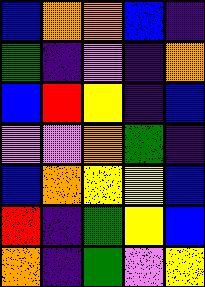[["blue", "orange", "orange", "blue", "indigo"], ["green", "indigo", "violet", "indigo", "orange"], ["blue", "red", "yellow", "indigo", "blue"], ["violet", "violet", "orange", "green", "indigo"], ["blue", "orange", "yellow", "yellow", "blue"], ["red", "indigo", "green", "yellow", "blue"], ["orange", "indigo", "green", "violet", "yellow"]]